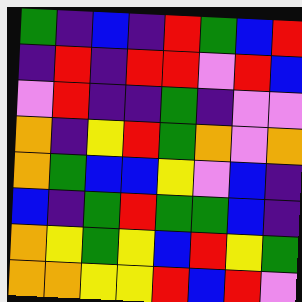[["green", "indigo", "blue", "indigo", "red", "green", "blue", "red"], ["indigo", "red", "indigo", "red", "red", "violet", "red", "blue"], ["violet", "red", "indigo", "indigo", "green", "indigo", "violet", "violet"], ["orange", "indigo", "yellow", "red", "green", "orange", "violet", "orange"], ["orange", "green", "blue", "blue", "yellow", "violet", "blue", "indigo"], ["blue", "indigo", "green", "red", "green", "green", "blue", "indigo"], ["orange", "yellow", "green", "yellow", "blue", "red", "yellow", "green"], ["orange", "orange", "yellow", "yellow", "red", "blue", "red", "violet"]]